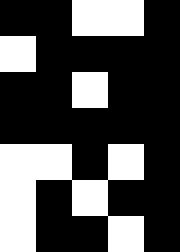[["black", "black", "white", "white", "black"], ["white", "black", "black", "black", "black"], ["black", "black", "white", "black", "black"], ["black", "black", "black", "black", "black"], ["white", "white", "black", "white", "black"], ["white", "black", "white", "black", "black"], ["white", "black", "black", "white", "black"]]